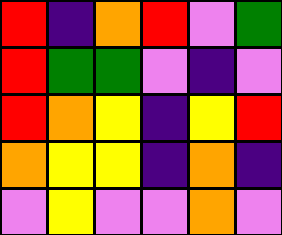[["red", "indigo", "orange", "red", "violet", "green"], ["red", "green", "green", "violet", "indigo", "violet"], ["red", "orange", "yellow", "indigo", "yellow", "red"], ["orange", "yellow", "yellow", "indigo", "orange", "indigo"], ["violet", "yellow", "violet", "violet", "orange", "violet"]]